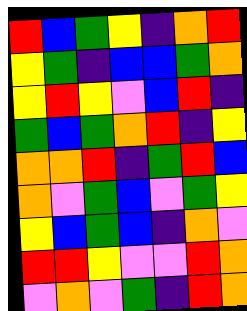[["red", "blue", "green", "yellow", "indigo", "orange", "red"], ["yellow", "green", "indigo", "blue", "blue", "green", "orange"], ["yellow", "red", "yellow", "violet", "blue", "red", "indigo"], ["green", "blue", "green", "orange", "red", "indigo", "yellow"], ["orange", "orange", "red", "indigo", "green", "red", "blue"], ["orange", "violet", "green", "blue", "violet", "green", "yellow"], ["yellow", "blue", "green", "blue", "indigo", "orange", "violet"], ["red", "red", "yellow", "violet", "violet", "red", "orange"], ["violet", "orange", "violet", "green", "indigo", "red", "orange"]]